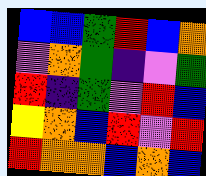[["blue", "blue", "green", "red", "blue", "orange"], ["violet", "orange", "green", "indigo", "violet", "green"], ["red", "indigo", "green", "violet", "red", "blue"], ["yellow", "orange", "blue", "red", "violet", "red"], ["red", "orange", "orange", "blue", "orange", "blue"]]